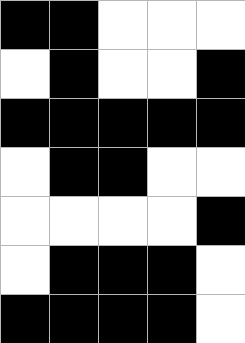[["black", "black", "white", "white", "white"], ["white", "black", "white", "white", "black"], ["black", "black", "black", "black", "black"], ["white", "black", "black", "white", "white"], ["white", "white", "white", "white", "black"], ["white", "black", "black", "black", "white"], ["black", "black", "black", "black", "white"]]